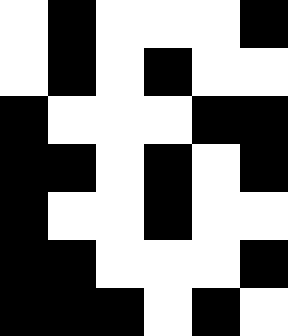[["white", "black", "white", "white", "white", "black"], ["white", "black", "white", "black", "white", "white"], ["black", "white", "white", "white", "black", "black"], ["black", "black", "white", "black", "white", "black"], ["black", "white", "white", "black", "white", "white"], ["black", "black", "white", "white", "white", "black"], ["black", "black", "black", "white", "black", "white"]]